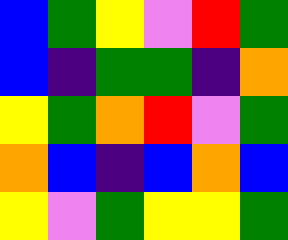[["blue", "green", "yellow", "violet", "red", "green"], ["blue", "indigo", "green", "green", "indigo", "orange"], ["yellow", "green", "orange", "red", "violet", "green"], ["orange", "blue", "indigo", "blue", "orange", "blue"], ["yellow", "violet", "green", "yellow", "yellow", "green"]]